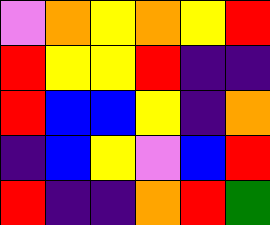[["violet", "orange", "yellow", "orange", "yellow", "red"], ["red", "yellow", "yellow", "red", "indigo", "indigo"], ["red", "blue", "blue", "yellow", "indigo", "orange"], ["indigo", "blue", "yellow", "violet", "blue", "red"], ["red", "indigo", "indigo", "orange", "red", "green"]]